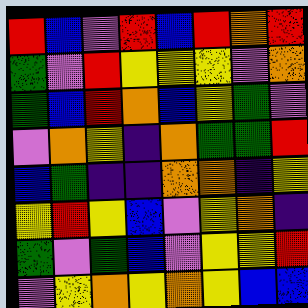[["red", "blue", "violet", "red", "blue", "red", "orange", "red"], ["green", "violet", "red", "yellow", "yellow", "yellow", "violet", "orange"], ["green", "blue", "red", "orange", "blue", "yellow", "green", "violet"], ["violet", "orange", "yellow", "indigo", "orange", "green", "green", "red"], ["blue", "green", "indigo", "indigo", "orange", "orange", "indigo", "yellow"], ["yellow", "red", "yellow", "blue", "violet", "yellow", "orange", "indigo"], ["green", "violet", "green", "blue", "violet", "yellow", "yellow", "red"], ["violet", "yellow", "orange", "yellow", "orange", "yellow", "blue", "blue"]]